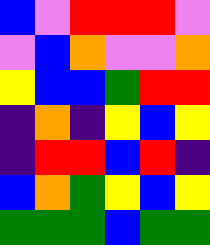[["blue", "violet", "red", "red", "red", "violet"], ["violet", "blue", "orange", "violet", "violet", "orange"], ["yellow", "blue", "blue", "green", "red", "red"], ["indigo", "orange", "indigo", "yellow", "blue", "yellow"], ["indigo", "red", "red", "blue", "red", "indigo"], ["blue", "orange", "green", "yellow", "blue", "yellow"], ["green", "green", "green", "blue", "green", "green"]]